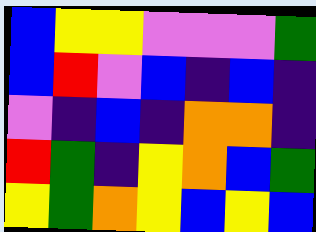[["blue", "yellow", "yellow", "violet", "violet", "violet", "green"], ["blue", "red", "violet", "blue", "indigo", "blue", "indigo"], ["violet", "indigo", "blue", "indigo", "orange", "orange", "indigo"], ["red", "green", "indigo", "yellow", "orange", "blue", "green"], ["yellow", "green", "orange", "yellow", "blue", "yellow", "blue"]]